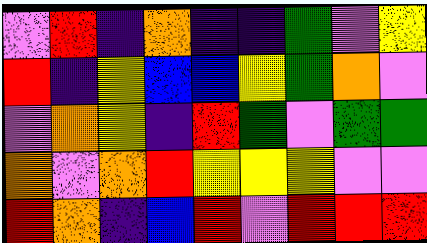[["violet", "red", "indigo", "orange", "indigo", "indigo", "green", "violet", "yellow"], ["red", "indigo", "yellow", "blue", "blue", "yellow", "green", "orange", "violet"], ["violet", "orange", "yellow", "indigo", "red", "green", "violet", "green", "green"], ["orange", "violet", "orange", "red", "yellow", "yellow", "yellow", "violet", "violet"], ["red", "orange", "indigo", "blue", "red", "violet", "red", "red", "red"]]